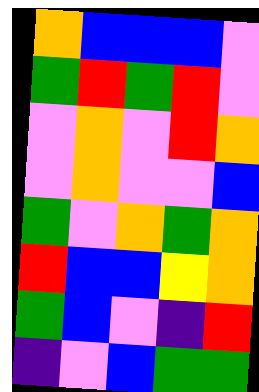[["orange", "blue", "blue", "blue", "violet"], ["green", "red", "green", "red", "violet"], ["violet", "orange", "violet", "red", "orange"], ["violet", "orange", "violet", "violet", "blue"], ["green", "violet", "orange", "green", "orange"], ["red", "blue", "blue", "yellow", "orange"], ["green", "blue", "violet", "indigo", "red"], ["indigo", "violet", "blue", "green", "green"]]